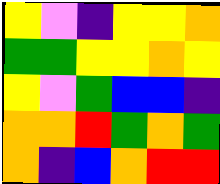[["yellow", "violet", "indigo", "yellow", "yellow", "orange"], ["green", "green", "yellow", "yellow", "orange", "yellow"], ["yellow", "violet", "green", "blue", "blue", "indigo"], ["orange", "orange", "red", "green", "orange", "green"], ["orange", "indigo", "blue", "orange", "red", "red"]]